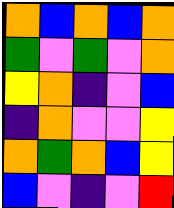[["orange", "blue", "orange", "blue", "orange"], ["green", "violet", "green", "violet", "orange"], ["yellow", "orange", "indigo", "violet", "blue"], ["indigo", "orange", "violet", "violet", "yellow"], ["orange", "green", "orange", "blue", "yellow"], ["blue", "violet", "indigo", "violet", "red"]]